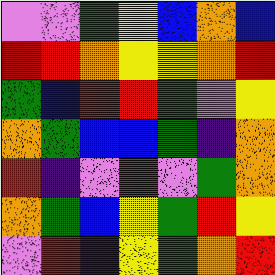[["violet", "violet", "green", "yellow", "blue", "orange", "blue"], ["red", "red", "orange", "yellow", "yellow", "orange", "red"], ["green", "blue", "red", "red", "green", "violet", "yellow"], ["orange", "green", "blue", "blue", "green", "indigo", "orange"], ["red", "indigo", "violet", "red", "violet", "green", "orange"], ["orange", "green", "blue", "yellow", "green", "red", "yellow"], ["violet", "red", "indigo", "yellow", "green", "orange", "red"]]